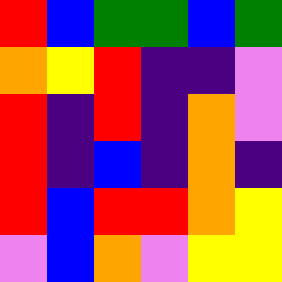[["red", "blue", "green", "green", "blue", "green"], ["orange", "yellow", "red", "indigo", "indigo", "violet"], ["red", "indigo", "red", "indigo", "orange", "violet"], ["red", "indigo", "blue", "indigo", "orange", "indigo"], ["red", "blue", "red", "red", "orange", "yellow"], ["violet", "blue", "orange", "violet", "yellow", "yellow"]]